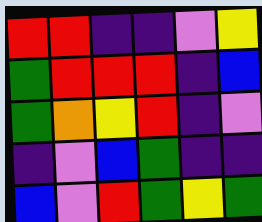[["red", "red", "indigo", "indigo", "violet", "yellow"], ["green", "red", "red", "red", "indigo", "blue"], ["green", "orange", "yellow", "red", "indigo", "violet"], ["indigo", "violet", "blue", "green", "indigo", "indigo"], ["blue", "violet", "red", "green", "yellow", "green"]]